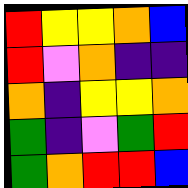[["red", "yellow", "yellow", "orange", "blue"], ["red", "violet", "orange", "indigo", "indigo"], ["orange", "indigo", "yellow", "yellow", "orange"], ["green", "indigo", "violet", "green", "red"], ["green", "orange", "red", "red", "blue"]]